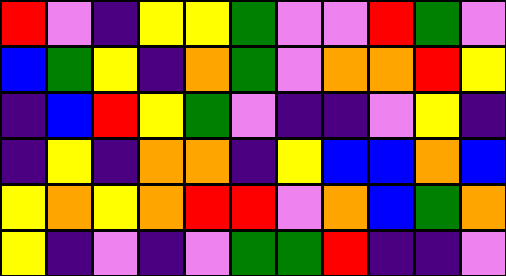[["red", "violet", "indigo", "yellow", "yellow", "green", "violet", "violet", "red", "green", "violet"], ["blue", "green", "yellow", "indigo", "orange", "green", "violet", "orange", "orange", "red", "yellow"], ["indigo", "blue", "red", "yellow", "green", "violet", "indigo", "indigo", "violet", "yellow", "indigo"], ["indigo", "yellow", "indigo", "orange", "orange", "indigo", "yellow", "blue", "blue", "orange", "blue"], ["yellow", "orange", "yellow", "orange", "red", "red", "violet", "orange", "blue", "green", "orange"], ["yellow", "indigo", "violet", "indigo", "violet", "green", "green", "red", "indigo", "indigo", "violet"]]